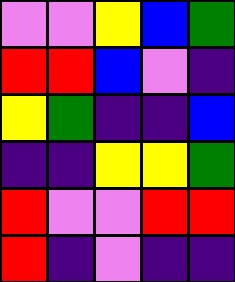[["violet", "violet", "yellow", "blue", "green"], ["red", "red", "blue", "violet", "indigo"], ["yellow", "green", "indigo", "indigo", "blue"], ["indigo", "indigo", "yellow", "yellow", "green"], ["red", "violet", "violet", "red", "red"], ["red", "indigo", "violet", "indigo", "indigo"]]